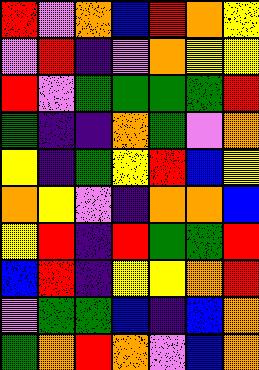[["red", "violet", "orange", "blue", "red", "orange", "yellow"], ["violet", "red", "indigo", "violet", "orange", "yellow", "yellow"], ["red", "violet", "green", "green", "green", "green", "red"], ["green", "indigo", "indigo", "orange", "green", "violet", "orange"], ["yellow", "indigo", "green", "yellow", "red", "blue", "yellow"], ["orange", "yellow", "violet", "indigo", "orange", "orange", "blue"], ["yellow", "red", "indigo", "red", "green", "green", "red"], ["blue", "red", "indigo", "yellow", "yellow", "orange", "red"], ["violet", "green", "green", "blue", "indigo", "blue", "orange"], ["green", "orange", "red", "orange", "violet", "blue", "orange"]]